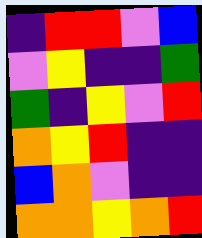[["indigo", "red", "red", "violet", "blue"], ["violet", "yellow", "indigo", "indigo", "green"], ["green", "indigo", "yellow", "violet", "red"], ["orange", "yellow", "red", "indigo", "indigo"], ["blue", "orange", "violet", "indigo", "indigo"], ["orange", "orange", "yellow", "orange", "red"]]